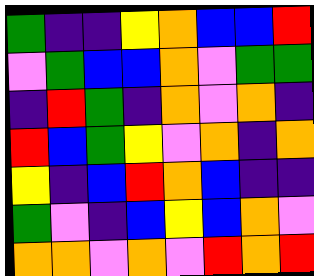[["green", "indigo", "indigo", "yellow", "orange", "blue", "blue", "red"], ["violet", "green", "blue", "blue", "orange", "violet", "green", "green"], ["indigo", "red", "green", "indigo", "orange", "violet", "orange", "indigo"], ["red", "blue", "green", "yellow", "violet", "orange", "indigo", "orange"], ["yellow", "indigo", "blue", "red", "orange", "blue", "indigo", "indigo"], ["green", "violet", "indigo", "blue", "yellow", "blue", "orange", "violet"], ["orange", "orange", "violet", "orange", "violet", "red", "orange", "red"]]